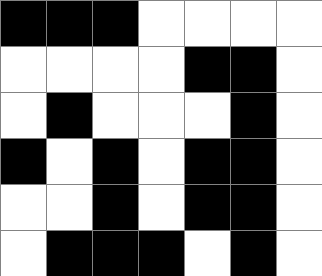[["black", "black", "black", "white", "white", "white", "white"], ["white", "white", "white", "white", "black", "black", "white"], ["white", "black", "white", "white", "white", "black", "white"], ["black", "white", "black", "white", "black", "black", "white"], ["white", "white", "black", "white", "black", "black", "white"], ["white", "black", "black", "black", "white", "black", "white"]]